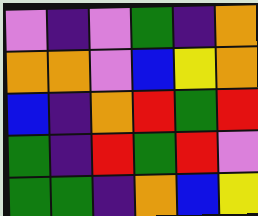[["violet", "indigo", "violet", "green", "indigo", "orange"], ["orange", "orange", "violet", "blue", "yellow", "orange"], ["blue", "indigo", "orange", "red", "green", "red"], ["green", "indigo", "red", "green", "red", "violet"], ["green", "green", "indigo", "orange", "blue", "yellow"]]